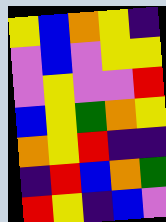[["yellow", "blue", "orange", "yellow", "indigo"], ["violet", "blue", "violet", "yellow", "yellow"], ["violet", "yellow", "violet", "violet", "red"], ["blue", "yellow", "green", "orange", "yellow"], ["orange", "yellow", "red", "indigo", "indigo"], ["indigo", "red", "blue", "orange", "green"], ["red", "yellow", "indigo", "blue", "violet"]]